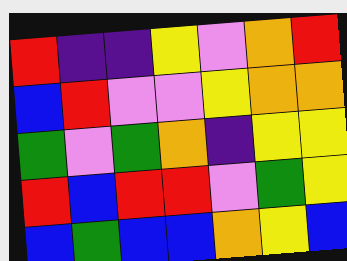[["red", "indigo", "indigo", "yellow", "violet", "orange", "red"], ["blue", "red", "violet", "violet", "yellow", "orange", "orange"], ["green", "violet", "green", "orange", "indigo", "yellow", "yellow"], ["red", "blue", "red", "red", "violet", "green", "yellow"], ["blue", "green", "blue", "blue", "orange", "yellow", "blue"]]